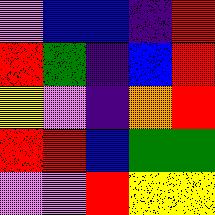[["violet", "blue", "blue", "indigo", "red"], ["red", "green", "indigo", "blue", "red"], ["yellow", "violet", "indigo", "orange", "red"], ["red", "red", "blue", "green", "green"], ["violet", "violet", "red", "yellow", "yellow"]]